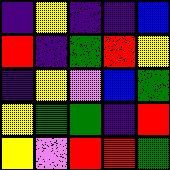[["indigo", "yellow", "indigo", "indigo", "blue"], ["red", "indigo", "green", "red", "yellow"], ["indigo", "yellow", "violet", "blue", "green"], ["yellow", "green", "green", "indigo", "red"], ["yellow", "violet", "red", "red", "green"]]